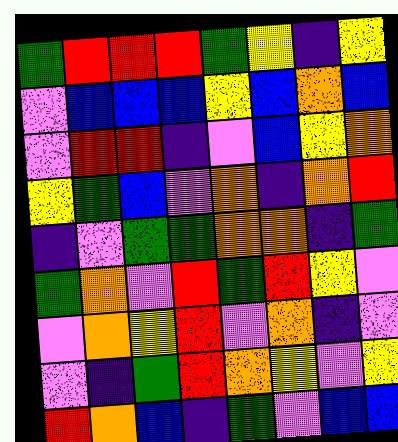[["green", "red", "red", "red", "green", "yellow", "indigo", "yellow"], ["violet", "blue", "blue", "blue", "yellow", "blue", "orange", "blue"], ["violet", "red", "red", "indigo", "violet", "blue", "yellow", "orange"], ["yellow", "green", "blue", "violet", "orange", "indigo", "orange", "red"], ["indigo", "violet", "green", "green", "orange", "orange", "indigo", "green"], ["green", "orange", "violet", "red", "green", "red", "yellow", "violet"], ["violet", "orange", "yellow", "red", "violet", "orange", "indigo", "violet"], ["violet", "indigo", "green", "red", "orange", "yellow", "violet", "yellow"], ["red", "orange", "blue", "indigo", "green", "violet", "blue", "blue"]]